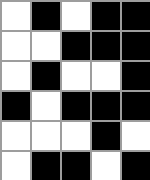[["white", "black", "white", "black", "black"], ["white", "white", "black", "black", "black"], ["white", "black", "white", "white", "black"], ["black", "white", "black", "black", "black"], ["white", "white", "white", "black", "white"], ["white", "black", "black", "white", "black"]]